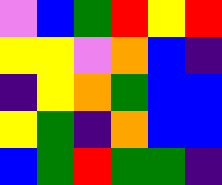[["violet", "blue", "green", "red", "yellow", "red"], ["yellow", "yellow", "violet", "orange", "blue", "indigo"], ["indigo", "yellow", "orange", "green", "blue", "blue"], ["yellow", "green", "indigo", "orange", "blue", "blue"], ["blue", "green", "red", "green", "green", "indigo"]]